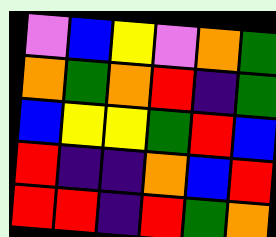[["violet", "blue", "yellow", "violet", "orange", "green"], ["orange", "green", "orange", "red", "indigo", "green"], ["blue", "yellow", "yellow", "green", "red", "blue"], ["red", "indigo", "indigo", "orange", "blue", "red"], ["red", "red", "indigo", "red", "green", "orange"]]